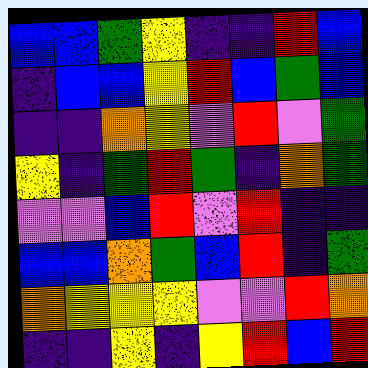[["blue", "blue", "green", "yellow", "indigo", "indigo", "red", "blue"], ["indigo", "blue", "blue", "yellow", "red", "blue", "green", "blue"], ["indigo", "indigo", "orange", "yellow", "violet", "red", "violet", "green"], ["yellow", "indigo", "green", "red", "green", "indigo", "orange", "green"], ["violet", "violet", "blue", "red", "violet", "red", "indigo", "indigo"], ["blue", "blue", "orange", "green", "blue", "red", "indigo", "green"], ["orange", "yellow", "yellow", "yellow", "violet", "violet", "red", "orange"], ["indigo", "indigo", "yellow", "indigo", "yellow", "red", "blue", "red"]]